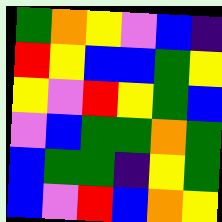[["green", "orange", "yellow", "violet", "blue", "indigo"], ["red", "yellow", "blue", "blue", "green", "yellow"], ["yellow", "violet", "red", "yellow", "green", "blue"], ["violet", "blue", "green", "green", "orange", "green"], ["blue", "green", "green", "indigo", "yellow", "green"], ["blue", "violet", "red", "blue", "orange", "yellow"]]